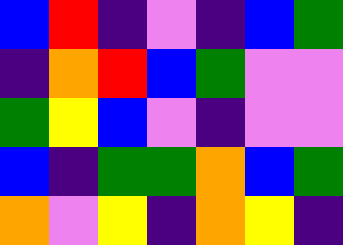[["blue", "red", "indigo", "violet", "indigo", "blue", "green"], ["indigo", "orange", "red", "blue", "green", "violet", "violet"], ["green", "yellow", "blue", "violet", "indigo", "violet", "violet"], ["blue", "indigo", "green", "green", "orange", "blue", "green"], ["orange", "violet", "yellow", "indigo", "orange", "yellow", "indigo"]]